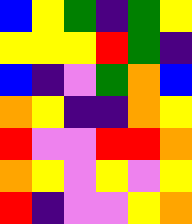[["blue", "yellow", "green", "indigo", "green", "yellow"], ["yellow", "yellow", "yellow", "red", "green", "indigo"], ["blue", "indigo", "violet", "green", "orange", "blue"], ["orange", "yellow", "indigo", "indigo", "orange", "yellow"], ["red", "violet", "violet", "red", "red", "orange"], ["orange", "yellow", "violet", "yellow", "violet", "yellow"], ["red", "indigo", "violet", "violet", "yellow", "orange"]]